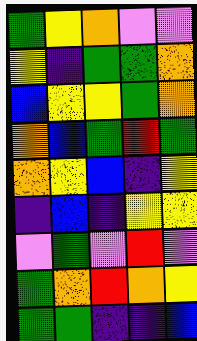[["green", "yellow", "orange", "violet", "violet"], ["yellow", "indigo", "green", "green", "orange"], ["blue", "yellow", "yellow", "green", "orange"], ["orange", "blue", "green", "red", "green"], ["orange", "yellow", "blue", "indigo", "yellow"], ["indigo", "blue", "indigo", "yellow", "yellow"], ["violet", "green", "violet", "red", "violet"], ["green", "orange", "red", "orange", "yellow"], ["green", "green", "indigo", "indigo", "blue"]]